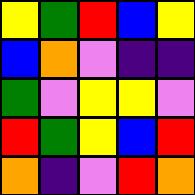[["yellow", "green", "red", "blue", "yellow"], ["blue", "orange", "violet", "indigo", "indigo"], ["green", "violet", "yellow", "yellow", "violet"], ["red", "green", "yellow", "blue", "red"], ["orange", "indigo", "violet", "red", "orange"]]